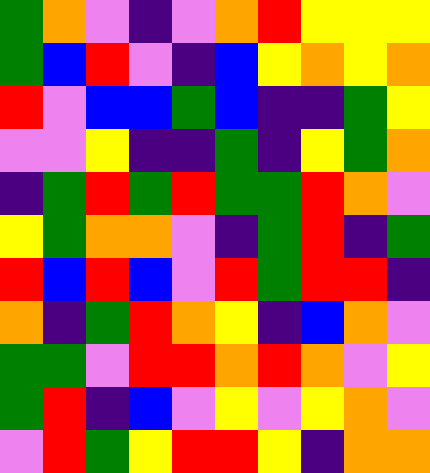[["green", "orange", "violet", "indigo", "violet", "orange", "red", "yellow", "yellow", "yellow"], ["green", "blue", "red", "violet", "indigo", "blue", "yellow", "orange", "yellow", "orange"], ["red", "violet", "blue", "blue", "green", "blue", "indigo", "indigo", "green", "yellow"], ["violet", "violet", "yellow", "indigo", "indigo", "green", "indigo", "yellow", "green", "orange"], ["indigo", "green", "red", "green", "red", "green", "green", "red", "orange", "violet"], ["yellow", "green", "orange", "orange", "violet", "indigo", "green", "red", "indigo", "green"], ["red", "blue", "red", "blue", "violet", "red", "green", "red", "red", "indigo"], ["orange", "indigo", "green", "red", "orange", "yellow", "indigo", "blue", "orange", "violet"], ["green", "green", "violet", "red", "red", "orange", "red", "orange", "violet", "yellow"], ["green", "red", "indigo", "blue", "violet", "yellow", "violet", "yellow", "orange", "violet"], ["violet", "red", "green", "yellow", "red", "red", "yellow", "indigo", "orange", "orange"]]